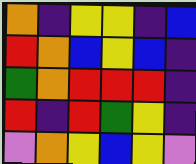[["orange", "indigo", "yellow", "yellow", "indigo", "blue"], ["red", "orange", "blue", "yellow", "blue", "indigo"], ["green", "orange", "red", "red", "red", "indigo"], ["red", "indigo", "red", "green", "yellow", "indigo"], ["violet", "orange", "yellow", "blue", "yellow", "violet"]]